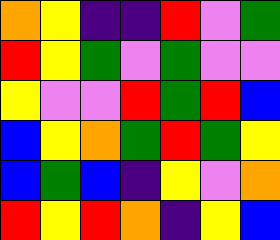[["orange", "yellow", "indigo", "indigo", "red", "violet", "green"], ["red", "yellow", "green", "violet", "green", "violet", "violet"], ["yellow", "violet", "violet", "red", "green", "red", "blue"], ["blue", "yellow", "orange", "green", "red", "green", "yellow"], ["blue", "green", "blue", "indigo", "yellow", "violet", "orange"], ["red", "yellow", "red", "orange", "indigo", "yellow", "blue"]]